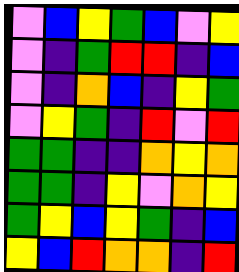[["violet", "blue", "yellow", "green", "blue", "violet", "yellow"], ["violet", "indigo", "green", "red", "red", "indigo", "blue"], ["violet", "indigo", "orange", "blue", "indigo", "yellow", "green"], ["violet", "yellow", "green", "indigo", "red", "violet", "red"], ["green", "green", "indigo", "indigo", "orange", "yellow", "orange"], ["green", "green", "indigo", "yellow", "violet", "orange", "yellow"], ["green", "yellow", "blue", "yellow", "green", "indigo", "blue"], ["yellow", "blue", "red", "orange", "orange", "indigo", "red"]]